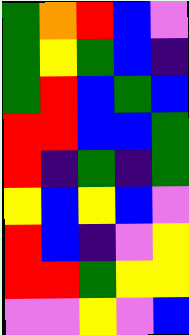[["green", "orange", "red", "blue", "violet"], ["green", "yellow", "green", "blue", "indigo"], ["green", "red", "blue", "green", "blue"], ["red", "red", "blue", "blue", "green"], ["red", "indigo", "green", "indigo", "green"], ["yellow", "blue", "yellow", "blue", "violet"], ["red", "blue", "indigo", "violet", "yellow"], ["red", "red", "green", "yellow", "yellow"], ["violet", "violet", "yellow", "violet", "blue"]]